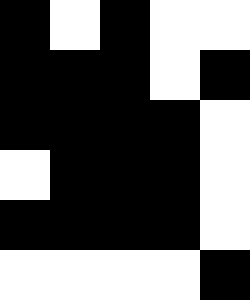[["black", "white", "black", "white", "white"], ["black", "black", "black", "white", "black"], ["black", "black", "black", "black", "white"], ["white", "black", "black", "black", "white"], ["black", "black", "black", "black", "white"], ["white", "white", "white", "white", "black"]]